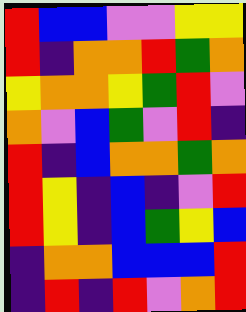[["red", "blue", "blue", "violet", "violet", "yellow", "yellow"], ["red", "indigo", "orange", "orange", "red", "green", "orange"], ["yellow", "orange", "orange", "yellow", "green", "red", "violet"], ["orange", "violet", "blue", "green", "violet", "red", "indigo"], ["red", "indigo", "blue", "orange", "orange", "green", "orange"], ["red", "yellow", "indigo", "blue", "indigo", "violet", "red"], ["red", "yellow", "indigo", "blue", "green", "yellow", "blue"], ["indigo", "orange", "orange", "blue", "blue", "blue", "red"], ["indigo", "red", "indigo", "red", "violet", "orange", "red"]]